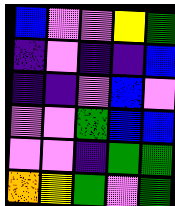[["blue", "violet", "violet", "yellow", "green"], ["indigo", "violet", "indigo", "indigo", "blue"], ["indigo", "indigo", "violet", "blue", "violet"], ["violet", "violet", "green", "blue", "blue"], ["violet", "violet", "indigo", "green", "green"], ["orange", "yellow", "green", "violet", "green"]]